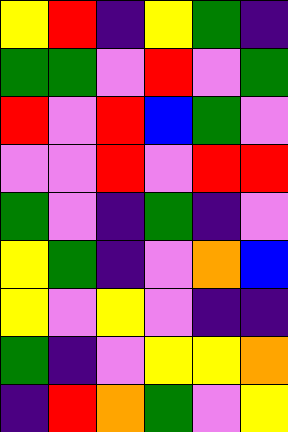[["yellow", "red", "indigo", "yellow", "green", "indigo"], ["green", "green", "violet", "red", "violet", "green"], ["red", "violet", "red", "blue", "green", "violet"], ["violet", "violet", "red", "violet", "red", "red"], ["green", "violet", "indigo", "green", "indigo", "violet"], ["yellow", "green", "indigo", "violet", "orange", "blue"], ["yellow", "violet", "yellow", "violet", "indigo", "indigo"], ["green", "indigo", "violet", "yellow", "yellow", "orange"], ["indigo", "red", "orange", "green", "violet", "yellow"]]